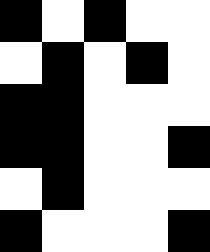[["black", "white", "black", "white", "white"], ["white", "black", "white", "black", "white"], ["black", "black", "white", "white", "white"], ["black", "black", "white", "white", "black"], ["white", "black", "white", "white", "white"], ["black", "white", "white", "white", "black"]]